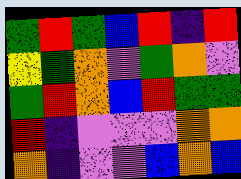[["green", "red", "green", "blue", "red", "indigo", "red"], ["yellow", "green", "orange", "violet", "green", "orange", "violet"], ["green", "red", "orange", "blue", "red", "green", "green"], ["red", "indigo", "violet", "violet", "violet", "orange", "orange"], ["orange", "indigo", "violet", "violet", "blue", "orange", "blue"]]